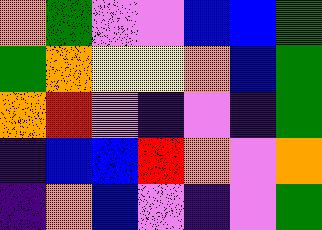[["orange", "green", "violet", "violet", "blue", "blue", "green"], ["green", "orange", "yellow", "yellow", "orange", "blue", "green"], ["orange", "red", "violet", "indigo", "violet", "indigo", "green"], ["indigo", "blue", "blue", "red", "orange", "violet", "orange"], ["indigo", "orange", "blue", "violet", "indigo", "violet", "green"]]